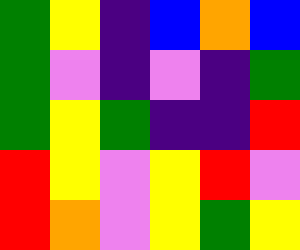[["green", "yellow", "indigo", "blue", "orange", "blue"], ["green", "violet", "indigo", "violet", "indigo", "green"], ["green", "yellow", "green", "indigo", "indigo", "red"], ["red", "yellow", "violet", "yellow", "red", "violet"], ["red", "orange", "violet", "yellow", "green", "yellow"]]